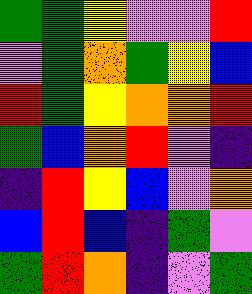[["green", "green", "yellow", "violet", "violet", "red"], ["violet", "green", "orange", "green", "yellow", "blue"], ["red", "green", "yellow", "orange", "orange", "red"], ["green", "blue", "orange", "red", "violet", "indigo"], ["indigo", "red", "yellow", "blue", "violet", "orange"], ["blue", "red", "blue", "indigo", "green", "violet"], ["green", "red", "orange", "indigo", "violet", "green"]]